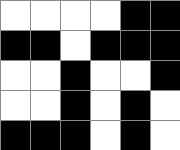[["white", "white", "white", "white", "black", "black"], ["black", "black", "white", "black", "black", "black"], ["white", "white", "black", "white", "white", "black"], ["white", "white", "black", "white", "black", "white"], ["black", "black", "black", "white", "black", "white"]]